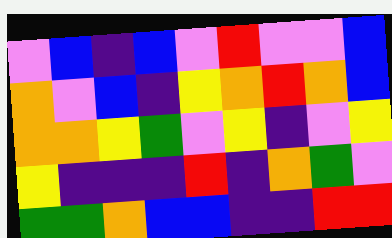[["violet", "blue", "indigo", "blue", "violet", "red", "violet", "violet", "blue"], ["orange", "violet", "blue", "indigo", "yellow", "orange", "red", "orange", "blue"], ["orange", "orange", "yellow", "green", "violet", "yellow", "indigo", "violet", "yellow"], ["yellow", "indigo", "indigo", "indigo", "red", "indigo", "orange", "green", "violet"], ["green", "green", "orange", "blue", "blue", "indigo", "indigo", "red", "red"]]